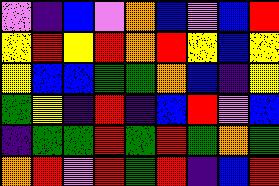[["violet", "indigo", "blue", "violet", "orange", "blue", "violet", "blue", "red"], ["yellow", "red", "yellow", "red", "orange", "red", "yellow", "blue", "yellow"], ["yellow", "blue", "blue", "green", "green", "orange", "blue", "indigo", "yellow"], ["green", "yellow", "indigo", "red", "indigo", "blue", "red", "violet", "blue"], ["indigo", "green", "green", "red", "green", "red", "green", "orange", "green"], ["orange", "red", "violet", "red", "green", "red", "indigo", "blue", "red"]]